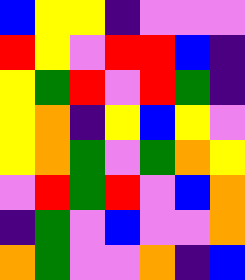[["blue", "yellow", "yellow", "indigo", "violet", "violet", "violet"], ["red", "yellow", "violet", "red", "red", "blue", "indigo"], ["yellow", "green", "red", "violet", "red", "green", "indigo"], ["yellow", "orange", "indigo", "yellow", "blue", "yellow", "violet"], ["yellow", "orange", "green", "violet", "green", "orange", "yellow"], ["violet", "red", "green", "red", "violet", "blue", "orange"], ["indigo", "green", "violet", "blue", "violet", "violet", "orange"], ["orange", "green", "violet", "violet", "orange", "indigo", "blue"]]